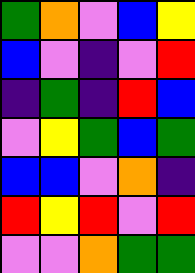[["green", "orange", "violet", "blue", "yellow"], ["blue", "violet", "indigo", "violet", "red"], ["indigo", "green", "indigo", "red", "blue"], ["violet", "yellow", "green", "blue", "green"], ["blue", "blue", "violet", "orange", "indigo"], ["red", "yellow", "red", "violet", "red"], ["violet", "violet", "orange", "green", "green"]]